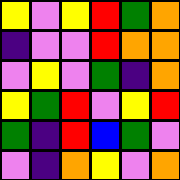[["yellow", "violet", "yellow", "red", "green", "orange"], ["indigo", "violet", "violet", "red", "orange", "orange"], ["violet", "yellow", "violet", "green", "indigo", "orange"], ["yellow", "green", "red", "violet", "yellow", "red"], ["green", "indigo", "red", "blue", "green", "violet"], ["violet", "indigo", "orange", "yellow", "violet", "orange"]]